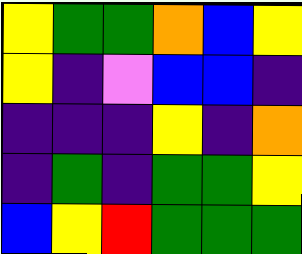[["yellow", "green", "green", "orange", "blue", "yellow"], ["yellow", "indigo", "violet", "blue", "blue", "indigo"], ["indigo", "indigo", "indigo", "yellow", "indigo", "orange"], ["indigo", "green", "indigo", "green", "green", "yellow"], ["blue", "yellow", "red", "green", "green", "green"]]